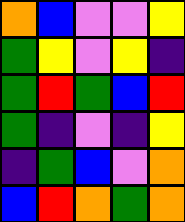[["orange", "blue", "violet", "violet", "yellow"], ["green", "yellow", "violet", "yellow", "indigo"], ["green", "red", "green", "blue", "red"], ["green", "indigo", "violet", "indigo", "yellow"], ["indigo", "green", "blue", "violet", "orange"], ["blue", "red", "orange", "green", "orange"]]